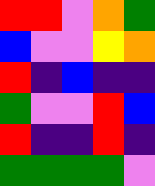[["red", "red", "violet", "orange", "green"], ["blue", "violet", "violet", "yellow", "orange"], ["red", "indigo", "blue", "indigo", "indigo"], ["green", "violet", "violet", "red", "blue"], ["red", "indigo", "indigo", "red", "indigo"], ["green", "green", "green", "green", "violet"]]